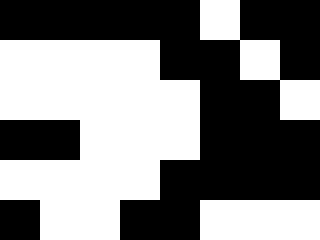[["black", "black", "black", "black", "black", "white", "black", "black"], ["white", "white", "white", "white", "black", "black", "white", "black"], ["white", "white", "white", "white", "white", "black", "black", "white"], ["black", "black", "white", "white", "white", "black", "black", "black"], ["white", "white", "white", "white", "black", "black", "black", "black"], ["black", "white", "white", "black", "black", "white", "white", "white"]]